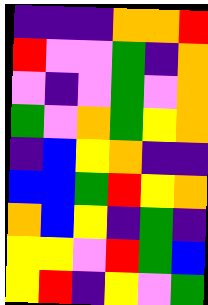[["indigo", "indigo", "indigo", "orange", "orange", "red"], ["red", "violet", "violet", "green", "indigo", "orange"], ["violet", "indigo", "violet", "green", "violet", "orange"], ["green", "violet", "orange", "green", "yellow", "orange"], ["indigo", "blue", "yellow", "orange", "indigo", "indigo"], ["blue", "blue", "green", "red", "yellow", "orange"], ["orange", "blue", "yellow", "indigo", "green", "indigo"], ["yellow", "yellow", "violet", "red", "green", "blue"], ["yellow", "red", "indigo", "yellow", "violet", "green"]]